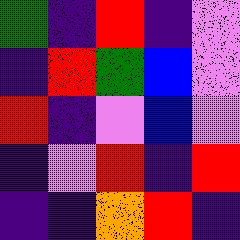[["green", "indigo", "red", "indigo", "violet"], ["indigo", "red", "green", "blue", "violet"], ["red", "indigo", "violet", "blue", "violet"], ["indigo", "violet", "red", "indigo", "red"], ["indigo", "indigo", "orange", "red", "indigo"]]